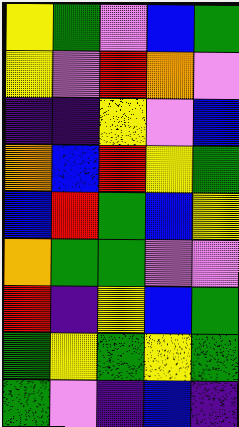[["yellow", "green", "violet", "blue", "green"], ["yellow", "violet", "red", "orange", "violet"], ["indigo", "indigo", "yellow", "violet", "blue"], ["orange", "blue", "red", "yellow", "green"], ["blue", "red", "green", "blue", "yellow"], ["orange", "green", "green", "violet", "violet"], ["red", "indigo", "yellow", "blue", "green"], ["green", "yellow", "green", "yellow", "green"], ["green", "violet", "indigo", "blue", "indigo"]]